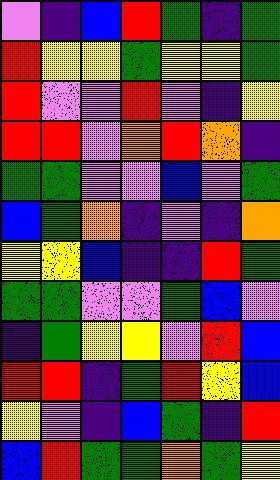[["violet", "indigo", "blue", "red", "green", "indigo", "green"], ["red", "yellow", "yellow", "green", "yellow", "yellow", "green"], ["red", "violet", "violet", "red", "violet", "indigo", "yellow"], ["red", "red", "violet", "orange", "red", "orange", "indigo"], ["green", "green", "violet", "violet", "blue", "violet", "green"], ["blue", "green", "orange", "indigo", "violet", "indigo", "orange"], ["yellow", "yellow", "blue", "indigo", "indigo", "red", "green"], ["green", "green", "violet", "violet", "green", "blue", "violet"], ["indigo", "green", "yellow", "yellow", "violet", "red", "blue"], ["red", "red", "indigo", "green", "red", "yellow", "blue"], ["yellow", "violet", "indigo", "blue", "green", "indigo", "red"], ["blue", "red", "green", "green", "orange", "green", "yellow"]]